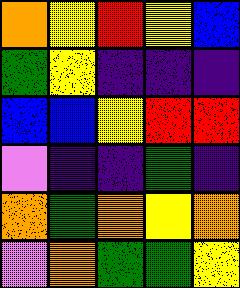[["orange", "yellow", "red", "yellow", "blue"], ["green", "yellow", "indigo", "indigo", "indigo"], ["blue", "blue", "yellow", "red", "red"], ["violet", "indigo", "indigo", "green", "indigo"], ["orange", "green", "orange", "yellow", "orange"], ["violet", "orange", "green", "green", "yellow"]]